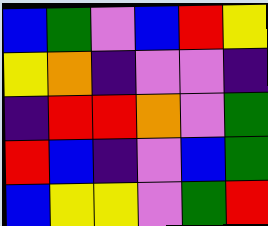[["blue", "green", "violet", "blue", "red", "yellow"], ["yellow", "orange", "indigo", "violet", "violet", "indigo"], ["indigo", "red", "red", "orange", "violet", "green"], ["red", "blue", "indigo", "violet", "blue", "green"], ["blue", "yellow", "yellow", "violet", "green", "red"]]